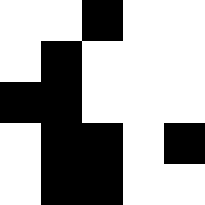[["white", "white", "black", "white", "white"], ["white", "black", "white", "white", "white"], ["black", "black", "white", "white", "white"], ["white", "black", "black", "white", "black"], ["white", "black", "black", "white", "white"]]